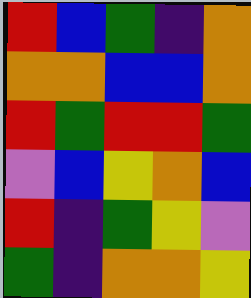[["red", "blue", "green", "indigo", "orange"], ["orange", "orange", "blue", "blue", "orange"], ["red", "green", "red", "red", "green"], ["violet", "blue", "yellow", "orange", "blue"], ["red", "indigo", "green", "yellow", "violet"], ["green", "indigo", "orange", "orange", "yellow"]]